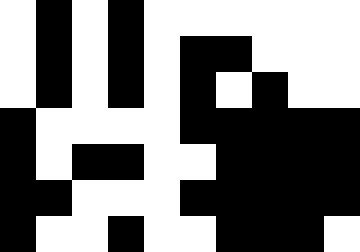[["white", "black", "white", "black", "white", "white", "white", "white", "white", "white"], ["white", "black", "white", "black", "white", "black", "black", "white", "white", "white"], ["white", "black", "white", "black", "white", "black", "white", "black", "white", "white"], ["black", "white", "white", "white", "white", "black", "black", "black", "black", "black"], ["black", "white", "black", "black", "white", "white", "black", "black", "black", "black"], ["black", "black", "white", "white", "white", "black", "black", "black", "black", "black"], ["black", "white", "white", "black", "white", "white", "black", "black", "black", "white"]]